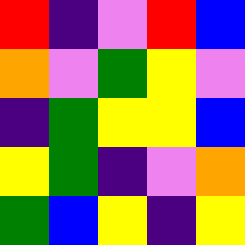[["red", "indigo", "violet", "red", "blue"], ["orange", "violet", "green", "yellow", "violet"], ["indigo", "green", "yellow", "yellow", "blue"], ["yellow", "green", "indigo", "violet", "orange"], ["green", "blue", "yellow", "indigo", "yellow"]]